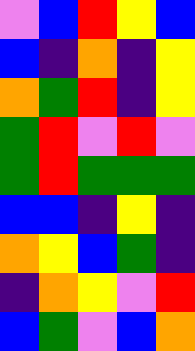[["violet", "blue", "red", "yellow", "blue"], ["blue", "indigo", "orange", "indigo", "yellow"], ["orange", "green", "red", "indigo", "yellow"], ["green", "red", "violet", "red", "violet"], ["green", "red", "green", "green", "green"], ["blue", "blue", "indigo", "yellow", "indigo"], ["orange", "yellow", "blue", "green", "indigo"], ["indigo", "orange", "yellow", "violet", "red"], ["blue", "green", "violet", "blue", "orange"]]